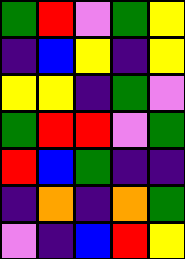[["green", "red", "violet", "green", "yellow"], ["indigo", "blue", "yellow", "indigo", "yellow"], ["yellow", "yellow", "indigo", "green", "violet"], ["green", "red", "red", "violet", "green"], ["red", "blue", "green", "indigo", "indigo"], ["indigo", "orange", "indigo", "orange", "green"], ["violet", "indigo", "blue", "red", "yellow"]]